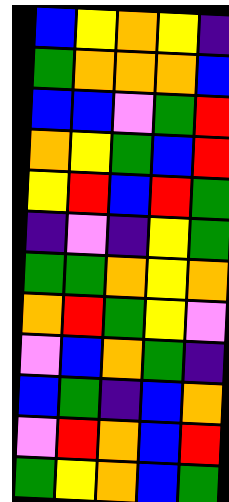[["blue", "yellow", "orange", "yellow", "indigo"], ["green", "orange", "orange", "orange", "blue"], ["blue", "blue", "violet", "green", "red"], ["orange", "yellow", "green", "blue", "red"], ["yellow", "red", "blue", "red", "green"], ["indigo", "violet", "indigo", "yellow", "green"], ["green", "green", "orange", "yellow", "orange"], ["orange", "red", "green", "yellow", "violet"], ["violet", "blue", "orange", "green", "indigo"], ["blue", "green", "indigo", "blue", "orange"], ["violet", "red", "orange", "blue", "red"], ["green", "yellow", "orange", "blue", "green"]]